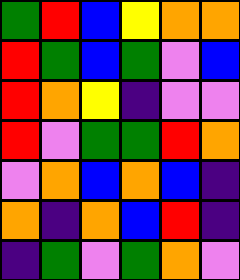[["green", "red", "blue", "yellow", "orange", "orange"], ["red", "green", "blue", "green", "violet", "blue"], ["red", "orange", "yellow", "indigo", "violet", "violet"], ["red", "violet", "green", "green", "red", "orange"], ["violet", "orange", "blue", "orange", "blue", "indigo"], ["orange", "indigo", "orange", "blue", "red", "indigo"], ["indigo", "green", "violet", "green", "orange", "violet"]]